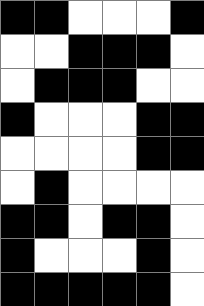[["black", "black", "white", "white", "white", "black"], ["white", "white", "black", "black", "black", "white"], ["white", "black", "black", "black", "white", "white"], ["black", "white", "white", "white", "black", "black"], ["white", "white", "white", "white", "black", "black"], ["white", "black", "white", "white", "white", "white"], ["black", "black", "white", "black", "black", "white"], ["black", "white", "white", "white", "black", "white"], ["black", "black", "black", "black", "black", "white"]]